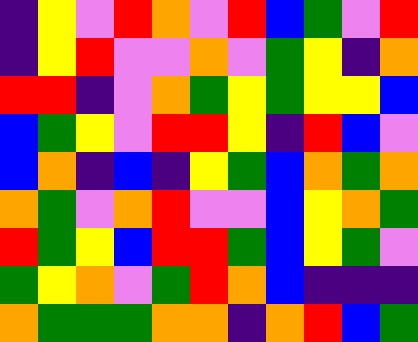[["indigo", "yellow", "violet", "red", "orange", "violet", "red", "blue", "green", "violet", "red"], ["indigo", "yellow", "red", "violet", "violet", "orange", "violet", "green", "yellow", "indigo", "orange"], ["red", "red", "indigo", "violet", "orange", "green", "yellow", "green", "yellow", "yellow", "blue"], ["blue", "green", "yellow", "violet", "red", "red", "yellow", "indigo", "red", "blue", "violet"], ["blue", "orange", "indigo", "blue", "indigo", "yellow", "green", "blue", "orange", "green", "orange"], ["orange", "green", "violet", "orange", "red", "violet", "violet", "blue", "yellow", "orange", "green"], ["red", "green", "yellow", "blue", "red", "red", "green", "blue", "yellow", "green", "violet"], ["green", "yellow", "orange", "violet", "green", "red", "orange", "blue", "indigo", "indigo", "indigo"], ["orange", "green", "green", "green", "orange", "orange", "indigo", "orange", "red", "blue", "green"]]